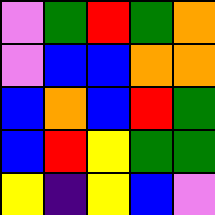[["violet", "green", "red", "green", "orange"], ["violet", "blue", "blue", "orange", "orange"], ["blue", "orange", "blue", "red", "green"], ["blue", "red", "yellow", "green", "green"], ["yellow", "indigo", "yellow", "blue", "violet"]]